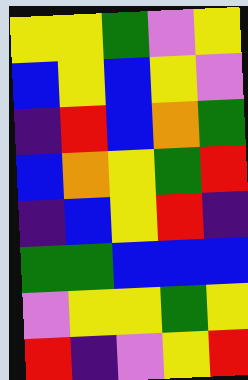[["yellow", "yellow", "green", "violet", "yellow"], ["blue", "yellow", "blue", "yellow", "violet"], ["indigo", "red", "blue", "orange", "green"], ["blue", "orange", "yellow", "green", "red"], ["indigo", "blue", "yellow", "red", "indigo"], ["green", "green", "blue", "blue", "blue"], ["violet", "yellow", "yellow", "green", "yellow"], ["red", "indigo", "violet", "yellow", "red"]]